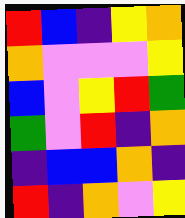[["red", "blue", "indigo", "yellow", "orange"], ["orange", "violet", "violet", "violet", "yellow"], ["blue", "violet", "yellow", "red", "green"], ["green", "violet", "red", "indigo", "orange"], ["indigo", "blue", "blue", "orange", "indigo"], ["red", "indigo", "orange", "violet", "yellow"]]